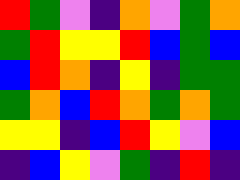[["red", "green", "violet", "indigo", "orange", "violet", "green", "orange"], ["green", "red", "yellow", "yellow", "red", "blue", "green", "blue"], ["blue", "red", "orange", "indigo", "yellow", "indigo", "green", "green"], ["green", "orange", "blue", "red", "orange", "green", "orange", "green"], ["yellow", "yellow", "indigo", "blue", "red", "yellow", "violet", "blue"], ["indigo", "blue", "yellow", "violet", "green", "indigo", "red", "indigo"]]